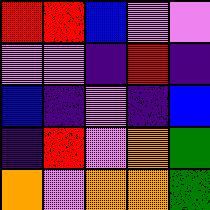[["red", "red", "blue", "violet", "violet"], ["violet", "violet", "indigo", "red", "indigo"], ["blue", "indigo", "violet", "indigo", "blue"], ["indigo", "red", "violet", "orange", "green"], ["orange", "violet", "orange", "orange", "green"]]